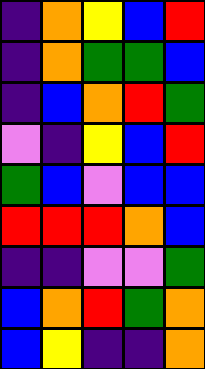[["indigo", "orange", "yellow", "blue", "red"], ["indigo", "orange", "green", "green", "blue"], ["indigo", "blue", "orange", "red", "green"], ["violet", "indigo", "yellow", "blue", "red"], ["green", "blue", "violet", "blue", "blue"], ["red", "red", "red", "orange", "blue"], ["indigo", "indigo", "violet", "violet", "green"], ["blue", "orange", "red", "green", "orange"], ["blue", "yellow", "indigo", "indigo", "orange"]]